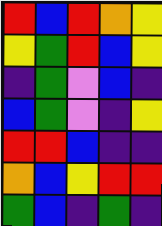[["red", "blue", "red", "orange", "yellow"], ["yellow", "green", "red", "blue", "yellow"], ["indigo", "green", "violet", "blue", "indigo"], ["blue", "green", "violet", "indigo", "yellow"], ["red", "red", "blue", "indigo", "indigo"], ["orange", "blue", "yellow", "red", "red"], ["green", "blue", "indigo", "green", "indigo"]]